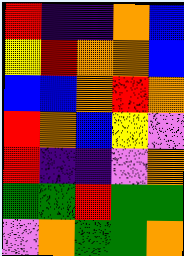[["red", "indigo", "indigo", "orange", "blue"], ["yellow", "red", "orange", "orange", "blue"], ["blue", "blue", "orange", "red", "orange"], ["red", "orange", "blue", "yellow", "violet"], ["red", "indigo", "indigo", "violet", "orange"], ["green", "green", "red", "green", "green"], ["violet", "orange", "green", "green", "orange"]]